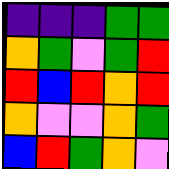[["indigo", "indigo", "indigo", "green", "green"], ["orange", "green", "violet", "green", "red"], ["red", "blue", "red", "orange", "red"], ["orange", "violet", "violet", "orange", "green"], ["blue", "red", "green", "orange", "violet"]]